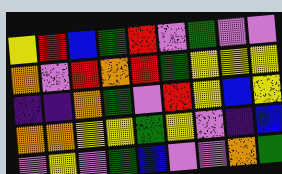[["yellow", "red", "blue", "green", "red", "violet", "green", "violet", "violet"], ["orange", "violet", "red", "orange", "red", "green", "yellow", "yellow", "yellow"], ["indigo", "indigo", "orange", "green", "violet", "red", "yellow", "blue", "yellow"], ["orange", "orange", "yellow", "yellow", "green", "yellow", "violet", "indigo", "blue"], ["violet", "yellow", "violet", "green", "blue", "violet", "violet", "orange", "green"]]